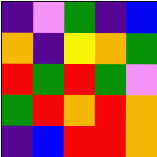[["indigo", "violet", "green", "indigo", "blue"], ["orange", "indigo", "yellow", "orange", "green"], ["red", "green", "red", "green", "violet"], ["green", "red", "orange", "red", "orange"], ["indigo", "blue", "red", "red", "orange"]]